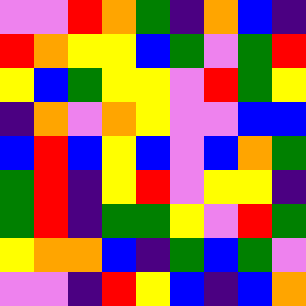[["violet", "violet", "red", "orange", "green", "indigo", "orange", "blue", "indigo"], ["red", "orange", "yellow", "yellow", "blue", "green", "violet", "green", "red"], ["yellow", "blue", "green", "yellow", "yellow", "violet", "red", "green", "yellow"], ["indigo", "orange", "violet", "orange", "yellow", "violet", "violet", "blue", "blue"], ["blue", "red", "blue", "yellow", "blue", "violet", "blue", "orange", "green"], ["green", "red", "indigo", "yellow", "red", "violet", "yellow", "yellow", "indigo"], ["green", "red", "indigo", "green", "green", "yellow", "violet", "red", "green"], ["yellow", "orange", "orange", "blue", "indigo", "green", "blue", "green", "violet"], ["violet", "violet", "indigo", "red", "yellow", "blue", "indigo", "blue", "orange"]]